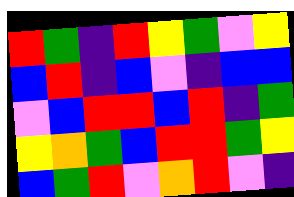[["red", "green", "indigo", "red", "yellow", "green", "violet", "yellow"], ["blue", "red", "indigo", "blue", "violet", "indigo", "blue", "blue"], ["violet", "blue", "red", "red", "blue", "red", "indigo", "green"], ["yellow", "orange", "green", "blue", "red", "red", "green", "yellow"], ["blue", "green", "red", "violet", "orange", "red", "violet", "indigo"]]